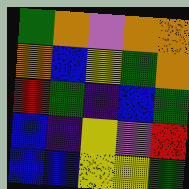[["green", "orange", "violet", "orange", "orange"], ["orange", "blue", "yellow", "green", "orange"], ["red", "green", "indigo", "blue", "green"], ["blue", "indigo", "yellow", "violet", "red"], ["blue", "blue", "yellow", "yellow", "green"]]